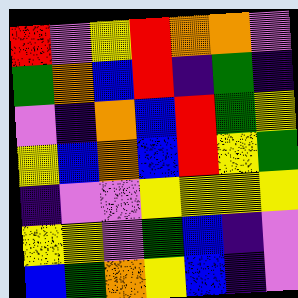[["red", "violet", "yellow", "red", "orange", "orange", "violet"], ["green", "orange", "blue", "red", "indigo", "green", "indigo"], ["violet", "indigo", "orange", "blue", "red", "green", "yellow"], ["yellow", "blue", "orange", "blue", "red", "yellow", "green"], ["indigo", "violet", "violet", "yellow", "yellow", "yellow", "yellow"], ["yellow", "yellow", "violet", "green", "blue", "indigo", "violet"], ["blue", "green", "orange", "yellow", "blue", "indigo", "violet"]]